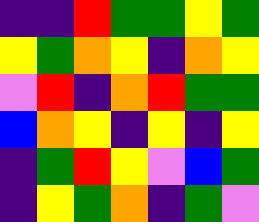[["indigo", "indigo", "red", "green", "green", "yellow", "green"], ["yellow", "green", "orange", "yellow", "indigo", "orange", "yellow"], ["violet", "red", "indigo", "orange", "red", "green", "green"], ["blue", "orange", "yellow", "indigo", "yellow", "indigo", "yellow"], ["indigo", "green", "red", "yellow", "violet", "blue", "green"], ["indigo", "yellow", "green", "orange", "indigo", "green", "violet"]]